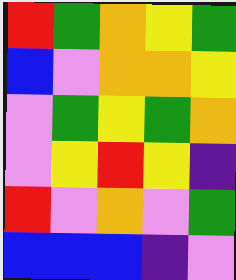[["red", "green", "orange", "yellow", "green"], ["blue", "violet", "orange", "orange", "yellow"], ["violet", "green", "yellow", "green", "orange"], ["violet", "yellow", "red", "yellow", "indigo"], ["red", "violet", "orange", "violet", "green"], ["blue", "blue", "blue", "indigo", "violet"]]